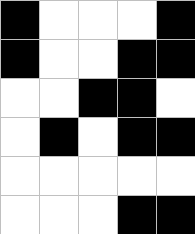[["black", "white", "white", "white", "black"], ["black", "white", "white", "black", "black"], ["white", "white", "black", "black", "white"], ["white", "black", "white", "black", "black"], ["white", "white", "white", "white", "white"], ["white", "white", "white", "black", "black"]]